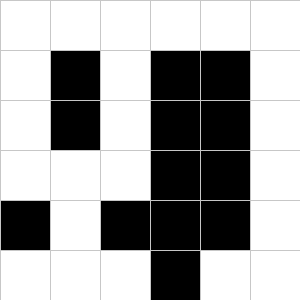[["white", "white", "white", "white", "white", "white"], ["white", "black", "white", "black", "black", "white"], ["white", "black", "white", "black", "black", "white"], ["white", "white", "white", "black", "black", "white"], ["black", "white", "black", "black", "black", "white"], ["white", "white", "white", "black", "white", "white"]]